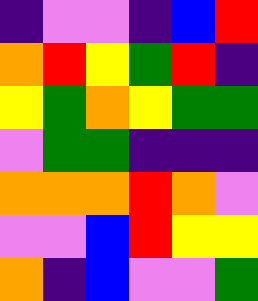[["indigo", "violet", "violet", "indigo", "blue", "red"], ["orange", "red", "yellow", "green", "red", "indigo"], ["yellow", "green", "orange", "yellow", "green", "green"], ["violet", "green", "green", "indigo", "indigo", "indigo"], ["orange", "orange", "orange", "red", "orange", "violet"], ["violet", "violet", "blue", "red", "yellow", "yellow"], ["orange", "indigo", "blue", "violet", "violet", "green"]]